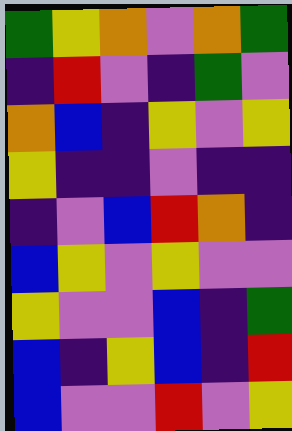[["green", "yellow", "orange", "violet", "orange", "green"], ["indigo", "red", "violet", "indigo", "green", "violet"], ["orange", "blue", "indigo", "yellow", "violet", "yellow"], ["yellow", "indigo", "indigo", "violet", "indigo", "indigo"], ["indigo", "violet", "blue", "red", "orange", "indigo"], ["blue", "yellow", "violet", "yellow", "violet", "violet"], ["yellow", "violet", "violet", "blue", "indigo", "green"], ["blue", "indigo", "yellow", "blue", "indigo", "red"], ["blue", "violet", "violet", "red", "violet", "yellow"]]